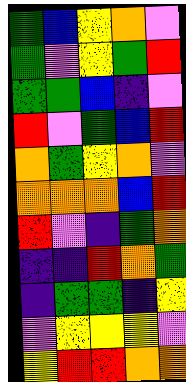[["green", "blue", "yellow", "orange", "violet"], ["green", "violet", "yellow", "green", "red"], ["green", "green", "blue", "indigo", "violet"], ["red", "violet", "green", "blue", "red"], ["orange", "green", "yellow", "orange", "violet"], ["orange", "orange", "orange", "blue", "red"], ["red", "violet", "indigo", "green", "orange"], ["indigo", "indigo", "red", "orange", "green"], ["indigo", "green", "green", "indigo", "yellow"], ["violet", "yellow", "yellow", "yellow", "violet"], ["yellow", "red", "red", "orange", "orange"]]